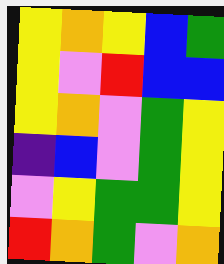[["yellow", "orange", "yellow", "blue", "green"], ["yellow", "violet", "red", "blue", "blue"], ["yellow", "orange", "violet", "green", "yellow"], ["indigo", "blue", "violet", "green", "yellow"], ["violet", "yellow", "green", "green", "yellow"], ["red", "orange", "green", "violet", "orange"]]